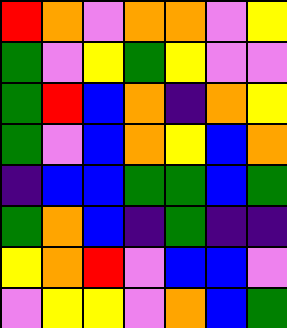[["red", "orange", "violet", "orange", "orange", "violet", "yellow"], ["green", "violet", "yellow", "green", "yellow", "violet", "violet"], ["green", "red", "blue", "orange", "indigo", "orange", "yellow"], ["green", "violet", "blue", "orange", "yellow", "blue", "orange"], ["indigo", "blue", "blue", "green", "green", "blue", "green"], ["green", "orange", "blue", "indigo", "green", "indigo", "indigo"], ["yellow", "orange", "red", "violet", "blue", "blue", "violet"], ["violet", "yellow", "yellow", "violet", "orange", "blue", "green"]]